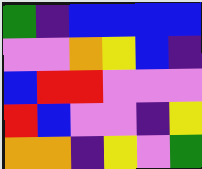[["green", "indigo", "blue", "blue", "blue", "blue"], ["violet", "violet", "orange", "yellow", "blue", "indigo"], ["blue", "red", "red", "violet", "violet", "violet"], ["red", "blue", "violet", "violet", "indigo", "yellow"], ["orange", "orange", "indigo", "yellow", "violet", "green"]]